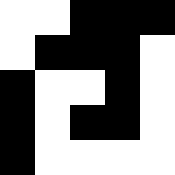[["white", "white", "black", "black", "black"], ["white", "black", "black", "black", "white"], ["black", "white", "white", "black", "white"], ["black", "white", "black", "black", "white"], ["black", "white", "white", "white", "white"]]